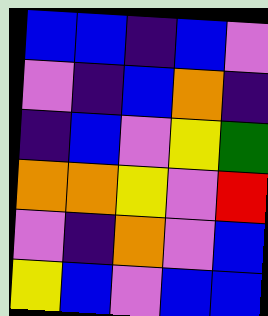[["blue", "blue", "indigo", "blue", "violet"], ["violet", "indigo", "blue", "orange", "indigo"], ["indigo", "blue", "violet", "yellow", "green"], ["orange", "orange", "yellow", "violet", "red"], ["violet", "indigo", "orange", "violet", "blue"], ["yellow", "blue", "violet", "blue", "blue"]]